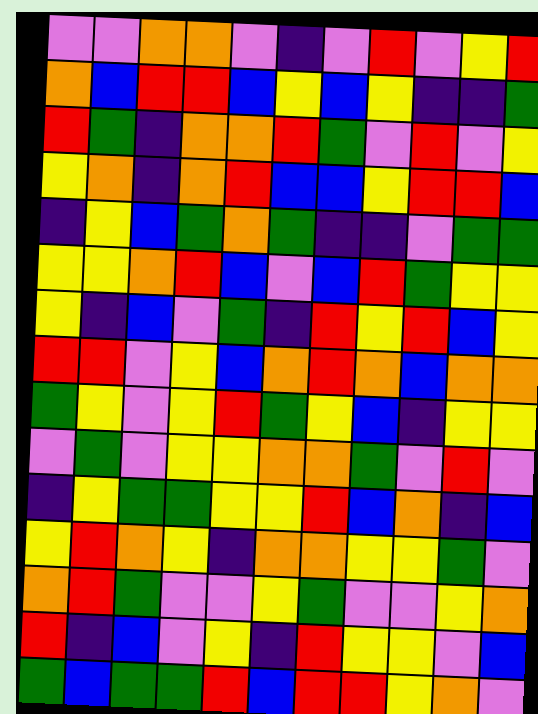[["violet", "violet", "orange", "orange", "violet", "indigo", "violet", "red", "violet", "yellow", "red"], ["orange", "blue", "red", "red", "blue", "yellow", "blue", "yellow", "indigo", "indigo", "green"], ["red", "green", "indigo", "orange", "orange", "red", "green", "violet", "red", "violet", "yellow"], ["yellow", "orange", "indigo", "orange", "red", "blue", "blue", "yellow", "red", "red", "blue"], ["indigo", "yellow", "blue", "green", "orange", "green", "indigo", "indigo", "violet", "green", "green"], ["yellow", "yellow", "orange", "red", "blue", "violet", "blue", "red", "green", "yellow", "yellow"], ["yellow", "indigo", "blue", "violet", "green", "indigo", "red", "yellow", "red", "blue", "yellow"], ["red", "red", "violet", "yellow", "blue", "orange", "red", "orange", "blue", "orange", "orange"], ["green", "yellow", "violet", "yellow", "red", "green", "yellow", "blue", "indigo", "yellow", "yellow"], ["violet", "green", "violet", "yellow", "yellow", "orange", "orange", "green", "violet", "red", "violet"], ["indigo", "yellow", "green", "green", "yellow", "yellow", "red", "blue", "orange", "indigo", "blue"], ["yellow", "red", "orange", "yellow", "indigo", "orange", "orange", "yellow", "yellow", "green", "violet"], ["orange", "red", "green", "violet", "violet", "yellow", "green", "violet", "violet", "yellow", "orange"], ["red", "indigo", "blue", "violet", "yellow", "indigo", "red", "yellow", "yellow", "violet", "blue"], ["green", "blue", "green", "green", "red", "blue", "red", "red", "yellow", "orange", "violet"]]